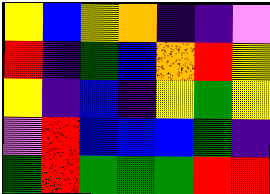[["yellow", "blue", "yellow", "orange", "indigo", "indigo", "violet"], ["red", "indigo", "green", "blue", "orange", "red", "yellow"], ["yellow", "indigo", "blue", "indigo", "yellow", "green", "yellow"], ["violet", "red", "blue", "blue", "blue", "green", "indigo"], ["green", "red", "green", "green", "green", "red", "red"]]